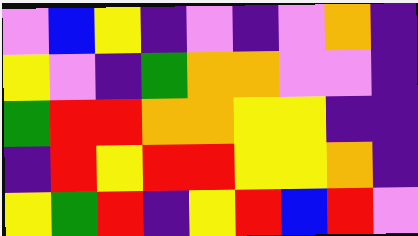[["violet", "blue", "yellow", "indigo", "violet", "indigo", "violet", "orange", "indigo"], ["yellow", "violet", "indigo", "green", "orange", "orange", "violet", "violet", "indigo"], ["green", "red", "red", "orange", "orange", "yellow", "yellow", "indigo", "indigo"], ["indigo", "red", "yellow", "red", "red", "yellow", "yellow", "orange", "indigo"], ["yellow", "green", "red", "indigo", "yellow", "red", "blue", "red", "violet"]]